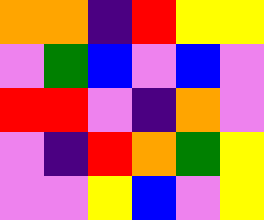[["orange", "orange", "indigo", "red", "yellow", "yellow"], ["violet", "green", "blue", "violet", "blue", "violet"], ["red", "red", "violet", "indigo", "orange", "violet"], ["violet", "indigo", "red", "orange", "green", "yellow"], ["violet", "violet", "yellow", "blue", "violet", "yellow"]]